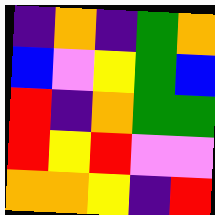[["indigo", "orange", "indigo", "green", "orange"], ["blue", "violet", "yellow", "green", "blue"], ["red", "indigo", "orange", "green", "green"], ["red", "yellow", "red", "violet", "violet"], ["orange", "orange", "yellow", "indigo", "red"]]